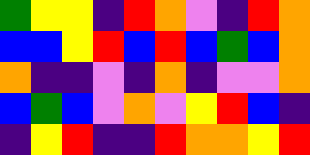[["green", "yellow", "yellow", "indigo", "red", "orange", "violet", "indigo", "red", "orange"], ["blue", "blue", "yellow", "red", "blue", "red", "blue", "green", "blue", "orange"], ["orange", "indigo", "indigo", "violet", "indigo", "orange", "indigo", "violet", "violet", "orange"], ["blue", "green", "blue", "violet", "orange", "violet", "yellow", "red", "blue", "indigo"], ["indigo", "yellow", "red", "indigo", "indigo", "red", "orange", "orange", "yellow", "red"]]